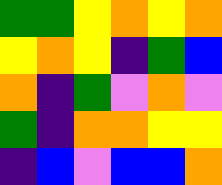[["green", "green", "yellow", "orange", "yellow", "orange"], ["yellow", "orange", "yellow", "indigo", "green", "blue"], ["orange", "indigo", "green", "violet", "orange", "violet"], ["green", "indigo", "orange", "orange", "yellow", "yellow"], ["indigo", "blue", "violet", "blue", "blue", "orange"]]